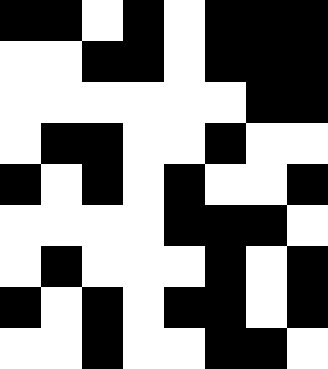[["black", "black", "white", "black", "white", "black", "black", "black"], ["white", "white", "black", "black", "white", "black", "black", "black"], ["white", "white", "white", "white", "white", "white", "black", "black"], ["white", "black", "black", "white", "white", "black", "white", "white"], ["black", "white", "black", "white", "black", "white", "white", "black"], ["white", "white", "white", "white", "black", "black", "black", "white"], ["white", "black", "white", "white", "white", "black", "white", "black"], ["black", "white", "black", "white", "black", "black", "white", "black"], ["white", "white", "black", "white", "white", "black", "black", "white"]]